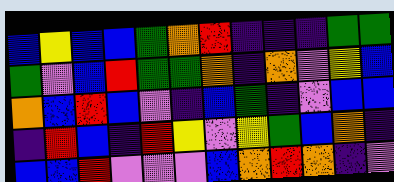[["blue", "yellow", "blue", "blue", "green", "orange", "red", "indigo", "indigo", "indigo", "green", "green"], ["green", "violet", "blue", "red", "green", "green", "orange", "indigo", "orange", "violet", "yellow", "blue"], ["orange", "blue", "red", "blue", "violet", "indigo", "blue", "green", "indigo", "violet", "blue", "blue"], ["indigo", "red", "blue", "indigo", "red", "yellow", "violet", "yellow", "green", "blue", "orange", "indigo"], ["blue", "blue", "red", "violet", "violet", "violet", "blue", "orange", "red", "orange", "indigo", "violet"]]